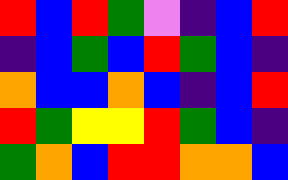[["red", "blue", "red", "green", "violet", "indigo", "blue", "red"], ["indigo", "blue", "green", "blue", "red", "green", "blue", "indigo"], ["orange", "blue", "blue", "orange", "blue", "indigo", "blue", "red"], ["red", "green", "yellow", "yellow", "red", "green", "blue", "indigo"], ["green", "orange", "blue", "red", "red", "orange", "orange", "blue"]]